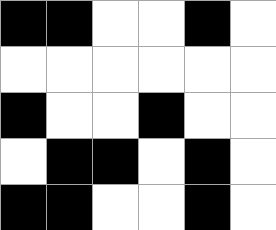[["black", "black", "white", "white", "black", "white"], ["white", "white", "white", "white", "white", "white"], ["black", "white", "white", "black", "white", "white"], ["white", "black", "black", "white", "black", "white"], ["black", "black", "white", "white", "black", "white"]]